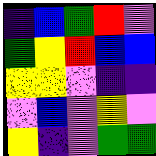[["indigo", "blue", "green", "red", "violet"], ["green", "yellow", "red", "blue", "blue"], ["yellow", "yellow", "violet", "indigo", "indigo"], ["violet", "blue", "violet", "yellow", "violet"], ["yellow", "indigo", "violet", "green", "green"]]